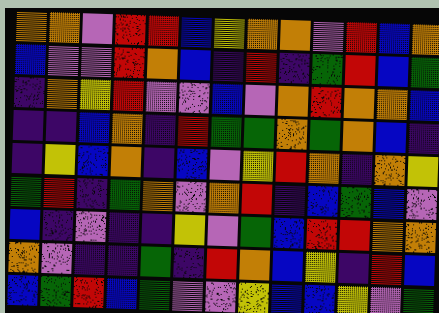[["orange", "orange", "violet", "red", "red", "blue", "yellow", "orange", "orange", "violet", "red", "blue", "orange"], ["blue", "violet", "violet", "red", "orange", "blue", "indigo", "red", "indigo", "green", "red", "blue", "green"], ["indigo", "orange", "yellow", "red", "violet", "violet", "blue", "violet", "orange", "red", "orange", "orange", "blue"], ["indigo", "indigo", "blue", "orange", "indigo", "red", "green", "green", "orange", "green", "orange", "blue", "indigo"], ["indigo", "yellow", "blue", "orange", "indigo", "blue", "violet", "yellow", "red", "orange", "indigo", "orange", "yellow"], ["green", "red", "indigo", "green", "orange", "violet", "orange", "red", "indigo", "blue", "green", "blue", "violet"], ["blue", "indigo", "violet", "indigo", "indigo", "yellow", "violet", "green", "blue", "red", "red", "orange", "orange"], ["orange", "violet", "indigo", "indigo", "green", "indigo", "red", "orange", "blue", "yellow", "indigo", "red", "blue"], ["blue", "green", "red", "blue", "green", "violet", "violet", "yellow", "blue", "blue", "yellow", "violet", "green"]]